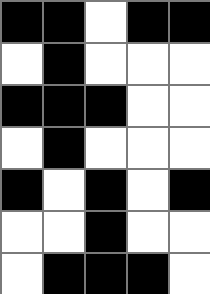[["black", "black", "white", "black", "black"], ["white", "black", "white", "white", "white"], ["black", "black", "black", "white", "white"], ["white", "black", "white", "white", "white"], ["black", "white", "black", "white", "black"], ["white", "white", "black", "white", "white"], ["white", "black", "black", "black", "white"]]